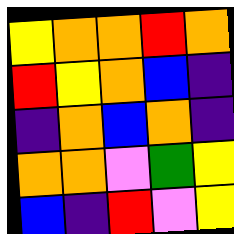[["yellow", "orange", "orange", "red", "orange"], ["red", "yellow", "orange", "blue", "indigo"], ["indigo", "orange", "blue", "orange", "indigo"], ["orange", "orange", "violet", "green", "yellow"], ["blue", "indigo", "red", "violet", "yellow"]]